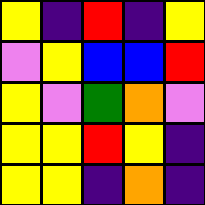[["yellow", "indigo", "red", "indigo", "yellow"], ["violet", "yellow", "blue", "blue", "red"], ["yellow", "violet", "green", "orange", "violet"], ["yellow", "yellow", "red", "yellow", "indigo"], ["yellow", "yellow", "indigo", "orange", "indigo"]]